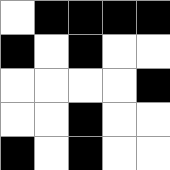[["white", "black", "black", "black", "black"], ["black", "white", "black", "white", "white"], ["white", "white", "white", "white", "black"], ["white", "white", "black", "white", "white"], ["black", "white", "black", "white", "white"]]